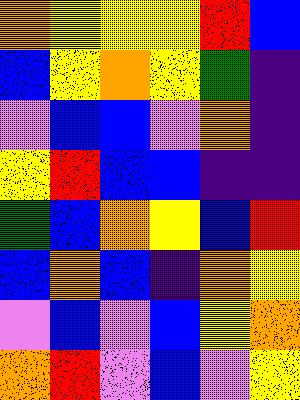[["orange", "yellow", "yellow", "yellow", "red", "blue"], ["blue", "yellow", "orange", "yellow", "green", "indigo"], ["violet", "blue", "blue", "violet", "orange", "indigo"], ["yellow", "red", "blue", "blue", "indigo", "indigo"], ["green", "blue", "orange", "yellow", "blue", "red"], ["blue", "orange", "blue", "indigo", "orange", "yellow"], ["violet", "blue", "violet", "blue", "yellow", "orange"], ["orange", "red", "violet", "blue", "violet", "yellow"]]